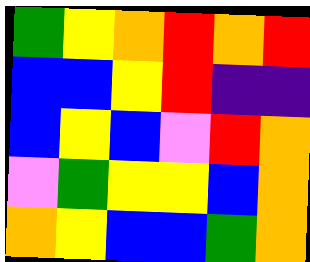[["green", "yellow", "orange", "red", "orange", "red"], ["blue", "blue", "yellow", "red", "indigo", "indigo"], ["blue", "yellow", "blue", "violet", "red", "orange"], ["violet", "green", "yellow", "yellow", "blue", "orange"], ["orange", "yellow", "blue", "blue", "green", "orange"]]